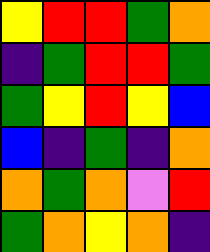[["yellow", "red", "red", "green", "orange"], ["indigo", "green", "red", "red", "green"], ["green", "yellow", "red", "yellow", "blue"], ["blue", "indigo", "green", "indigo", "orange"], ["orange", "green", "orange", "violet", "red"], ["green", "orange", "yellow", "orange", "indigo"]]